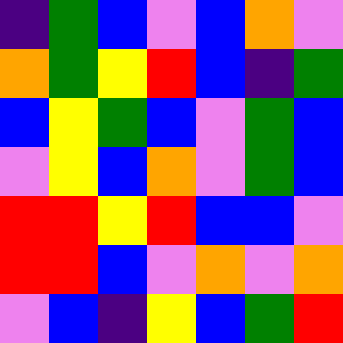[["indigo", "green", "blue", "violet", "blue", "orange", "violet"], ["orange", "green", "yellow", "red", "blue", "indigo", "green"], ["blue", "yellow", "green", "blue", "violet", "green", "blue"], ["violet", "yellow", "blue", "orange", "violet", "green", "blue"], ["red", "red", "yellow", "red", "blue", "blue", "violet"], ["red", "red", "blue", "violet", "orange", "violet", "orange"], ["violet", "blue", "indigo", "yellow", "blue", "green", "red"]]